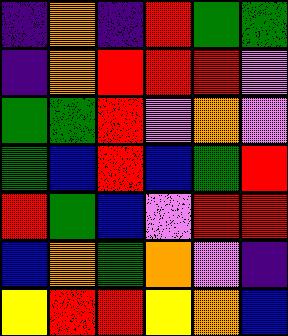[["indigo", "orange", "indigo", "red", "green", "green"], ["indigo", "orange", "red", "red", "red", "violet"], ["green", "green", "red", "violet", "orange", "violet"], ["green", "blue", "red", "blue", "green", "red"], ["red", "green", "blue", "violet", "red", "red"], ["blue", "orange", "green", "orange", "violet", "indigo"], ["yellow", "red", "red", "yellow", "orange", "blue"]]